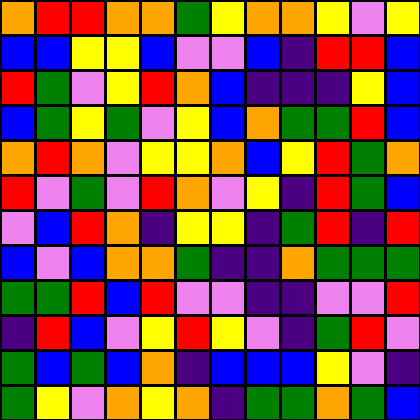[["orange", "red", "red", "orange", "orange", "green", "yellow", "orange", "orange", "yellow", "violet", "yellow"], ["blue", "blue", "yellow", "yellow", "blue", "violet", "violet", "blue", "indigo", "red", "red", "blue"], ["red", "green", "violet", "yellow", "red", "orange", "blue", "indigo", "indigo", "indigo", "yellow", "blue"], ["blue", "green", "yellow", "green", "violet", "yellow", "blue", "orange", "green", "green", "red", "blue"], ["orange", "red", "orange", "violet", "yellow", "yellow", "orange", "blue", "yellow", "red", "green", "orange"], ["red", "violet", "green", "violet", "red", "orange", "violet", "yellow", "indigo", "red", "green", "blue"], ["violet", "blue", "red", "orange", "indigo", "yellow", "yellow", "indigo", "green", "red", "indigo", "red"], ["blue", "violet", "blue", "orange", "orange", "green", "indigo", "indigo", "orange", "green", "green", "green"], ["green", "green", "red", "blue", "red", "violet", "violet", "indigo", "indigo", "violet", "violet", "red"], ["indigo", "red", "blue", "violet", "yellow", "red", "yellow", "violet", "indigo", "green", "red", "violet"], ["green", "blue", "green", "blue", "orange", "indigo", "blue", "blue", "blue", "yellow", "violet", "indigo"], ["green", "yellow", "violet", "orange", "yellow", "orange", "indigo", "green", "green", "orange", "green", "blue"]]